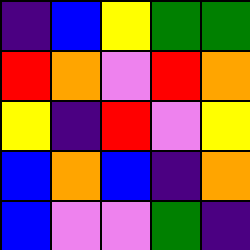[["indigo", "blue", "yellow", "green", "green"], ["red", "orange", "violet", "red", "orange"], ["yellow", "indigo", "red", "violet", "yellow"], ["blue", "orange", "blue", "indigo", "orange"], ["blue", "violet", "violet", "green", "indigo"]]